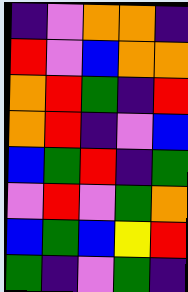[["indigo", "violet", "orange", "orange", "indigo"], ["red", "violet", "blue", "orange", "orange"], ["orange", "red", "green", "indigo", "red"], ["orange", "red", "indigo", "violet", "blue"], ["blue", "green", "red", "indigo", "green"], ["violet", "red", "violet", "green", "orange"], ["blue", "green", "blue", "yellow", "red"], ["green", "indigo", "violet", "green", "indigo"]]